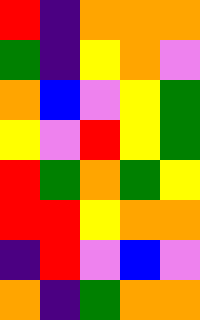[["red", "indigo", "orange", "orange", "orange"], ["green", "indigo", "yellow", "orange", "violet"], ["orange", "blue", "violet", "yellow", "green"], ["yellow", "violet", "red", "yellow", "green"], ["red", "green", "orange", "green", "yellow"], ["red", "red", "yellow", "orange", "orange"], ["indigo", "red", "violet", "blue", "violet"], ["orange", "indigo", "green", "orange", "orange"]]